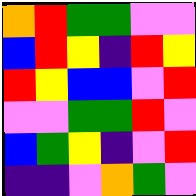[["orange", "red", "green", "green", "violet", "violet"], ["blue", "red", "yellow", "indigo", "red", "yellow"], ["red", "yellow", "blue", "blue", "violet", "red"], ["violet", "violet", "green", "green", "red", "violet"], ["blue", "green", "yellow", "indigo", "violet", "red"], ["indigo", "indigo", "violet", "orange", "green", "violet"]]